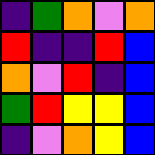[["indigo", "green", "orange", "violet", "orange"], ["red", "indigo", "indigo", "red", "blue"], ["orange", "violet", "red", "indigo", "blue"], ["green", "red", "yellow", "yellow", "blue"], ["indigo", "violet", "orange", "yellow", "blue"]]